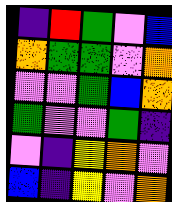[["indigo", "red", "green", "violet", "blue"], ["orange", "green", "green", "violet", "orange"], ["violet", "violet", "green", "blue", "orange"], ["green", "violet", "violet", "green", "indigo"], ["violet", "indigo", "yellow", "orange", "violet"], ["blue", "indigo", "yellow", "violet", "orange"]]